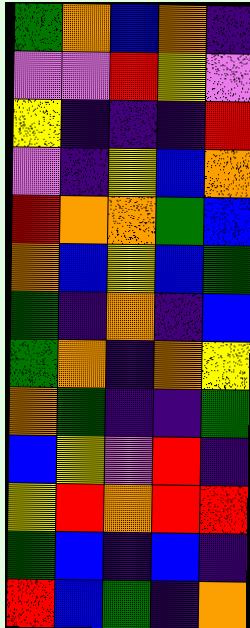[["green", "orange", "blue", "orange", "indigo"], ["violet", "violet", "red", "yellow", "violet"], ["yellow", "indigo", "indigo", "indigo", "red"], ["violet", "indigo", "yellow", "blue", "orange"], ["red", "orange", "orange", "green", "blue"], ["orange", "blue", "yellow", "blue", "green"], ["green", "indigo", "orange", "indigo", "blue"], ["green", "orange", "indigo", "orange", "yellow"], ["orange", "green", "indigo", "indigo", "green"], ["blue", "yellow", "violet", "red", "indigo"], ["yellow", "red", "orange", "red", "red"], ["green", "blue", "indigo", "blue", "indigo"], ["red", "blue", "green", "indigo", "orange"]]